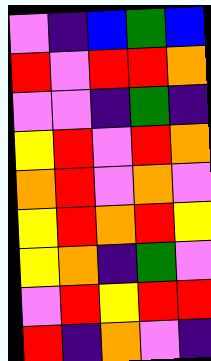[["violet", "indigo", "blue", "green", "blue"], ["red", "violet", "red", "red", "orange"], ["violet", "violet", "indigo", "green", "indigo"], ["yellow", "red", "violet", "red", "orange"], ["orange", "red", "violet", "orange", "violet"], ["yellow", "red", "orange", "red", "yellow"], ["yellow", "orange", "indigo", "green", "violet"], ["violet", "red", "yellow", "red", "red"], ["red", "indigo", "orange", "violet", "indigo"]]